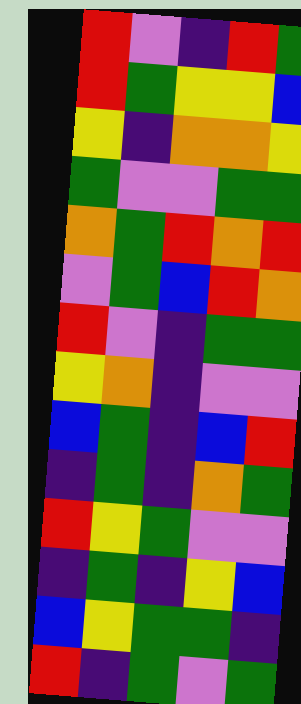[["red", "violet", "indigo", "red", "green"], ["red", "green", "yellow", "yellow", "blue"], ["yellow", "indigo", "orange", "orange", "yellow"], ["green", "violet", "violet", "green", "green"], ["orange", "green", "red", "orange", "red"], ["violet", "green", "blue", "red", "orange"], ["red", "violet", "indigo", "green", "green"], ["yellow", "orange", "indigo", "violet", "violet"], ["blue", "green", "indigo", "blue", "red"], ["indigo", "green", "indigo", "orange", "green"], ["red", "yellow", "green", "violet", "violet"], ["indigo", "green", "indigo", "yellow", "blue"], ["blue", "yellow", "green", "green", "indigo"], ["red", "indigo", "green", "violet", "green"]]